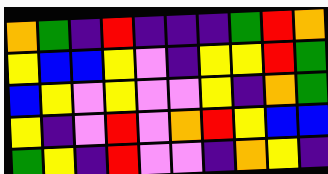[["orange", "green", "indigo", "red", "indigo", "indigo", "indigo", "green", "red", "orange"], ["yellow", "blue", "blue", "yellow", "violet", "indigo", "yellow", "yellow", "red", "green"], ["blue", "yellow", "violet", "yellow", "violet", "violet", "yellow", "indigo", "orange", "green"], ["yellow", "indigo", "violet", "red", "violet", "orange", "red", "yellow", "blue", "blue"], ["green", "yellow", "indigo", "red", "violet", "violet", "indigo", "orange", "yellow", "indigo"]]